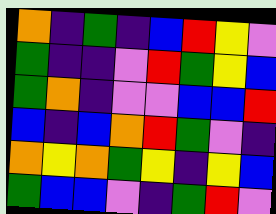[["orange", "indigo", "green", "indigo", "blue", "red", "yellow", "violet"], ["green", "indigo", "indigo", "violet", "red", "green", "yellow", "blue"], ["green", "orange", "indigo", "violet", "violet", "blue", "blue", "red"], ["blue", "indigo", "blue", "orange", "red", "green", "violet", "indigo"], ["orange", "yellow", "orange", "green", "yellow", "indigo", "yellow", "blue"], ["green", "blue", "blue", "violet", "indigo", "green", "red", "violet"]]